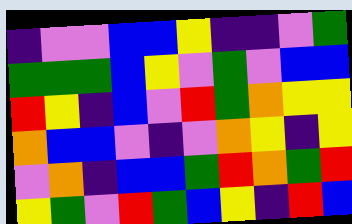[["indigo", "violet", "violet", "blue", "blue", "yellow", "indigo", "indigo", "violet", "green"], ["green", "green", "green", "blue", "yellow", "violet", "green", "violet", "blue", "blue"], ["red", "yellow", "indigo", "blue", "violet", "red", "green", "orange", "yellow", "yellow"], ["orange", "blue", "blue", "violet", "indigo", "violet", "orange", "yellow", "indigo", "yellow"], ["violet", "orange", "indigo", "blue", "blue", "green", "red", "orange", "green", "red"], ["yellow", "green", "violet", "red", "green", "blue", "yellow", "indigo", "red", "blue"]]